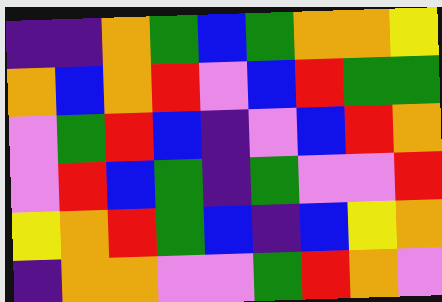[["indigo", "indigo", "orange", "green", "blue", "green", "orange", "orange", "yellow"], ["orange", "blue", "orange", "red", "violet", "blue", "red", "green", "green"], ["violet", "green", "red", "blue", "indigo", "violet", "blue", "red", "orange"], ["violet", "red", "blue", "green", "indigo", "green", "violet", "violet", "red"], ["yellow", "orange", "red", "green", "blue", "indigo", "blue", "yellow", "orange"], ["indigo", "orange", "orange", "violet", "violet", "green", "red", "orange", "violet"]]